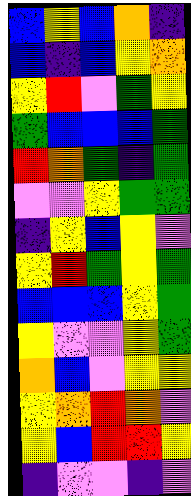[["blue", "yellow", "blue", "orange", "indigo"], ["blue", "indigo", "blue", "yellow", "orange"], ["yellow", "red", "violet", "green", "yellow"], ["green", "blue", "blue", "blue", "green"], ["red", "orange", "green", "indigo", "green"], ["violet", "violet", "yellow", "green", "green"], ["indigo", "yellow", "blue", "yellow", "violet"], ["yellow", "red", "green", "yellow", "green"], ["blue", "blue", "blue", "yellow", "green"], ["yellow", "violet", "violet", "yellow", "green"], ["orange", "blue", "violet", "yellow", "yellow"], ["yellow", "orange", "red", "orange", "violet"], ["yellow", "blue", "red", "red", "yellow"], ["indigo", "violet", "violet", "indigo", "violet"]]